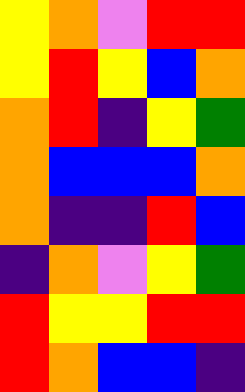[["yellow", "orange", "violet", "red", "red"], ["yellow", "red", "yellow", "blue", "orange"], ["orange", "red", "indigo", "yellow", "green"], ["orange", "blue", "blue", "blue", "orange"], ["orange", "indigo", "indigo", "red", "blue"], ["indigo", "orange", "violet", "yellow", "green"], ["red", "yellow", "yellow", "red", "red"], ["red", "orange", "blue", "blue", "indigo"]]